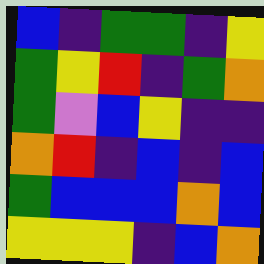[["blue", "indigo", "green", "green", "indigo", "yellow"], ["green", "yellow", "red", "indigo", "green", "orange"], ["green", "violet", "blue", "yellow", "indigo", "indigo"], ["orange", "red", "indigo", "blue", "indigo", "blue"], ["green", "blue", "blue", "blue", "orange", "blue"], ["yellow", "yellow", "yellow", "indigo", "blue", "orange"]]